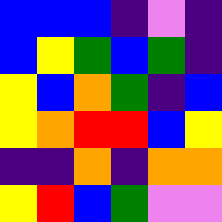[["blue", "blue", "blue", "indigo", "violet", "indigo"], ["blue", "yellow", "green", "blue", "green", "indigo"], ["yellow", "blue", "orange", "green", "indigo", "blue"], ["yellow", "orange", "red", "red", "blue", "yellow"], ["indigo", "indigo", "orange", "indigo", "orange", "orange"], ["yellow", "red", "blue", "green", "violet", "violet"]]